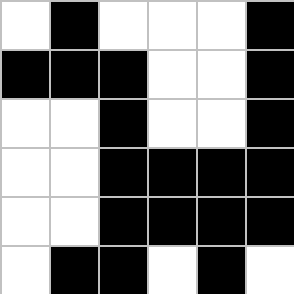[["white", "black", "white", "white", "white", "black"], ["black", "black", "black", "white", "white", "black"], ["white", "white", "black", "white", "white", "black"], ["white", "white", "black", "black", "black", "black"], ["white", "white", "black", "black", "black", "black"], ["white", "black", "black", "white", "black", "white"]]